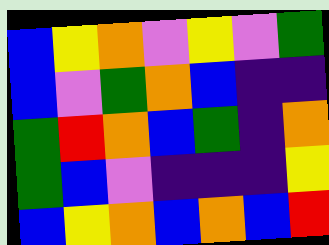[["blue", "yellow", "orange", "violet", "yellow", "violet", "green"], ["blue", "violet", "green", "orange", "blue", "indigo", "indigo"], ["green", "red", "orange", "blue", "green", "indigo", "orange"], ["green", "blue", "violet", "indigo", "indigo", "indigo", "yellow"], ["blue", "yellow", "orange", "blue", "orange", "blue", "red"]]